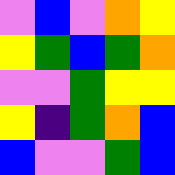[["violet", "blue", "violet", "orange", "yellow"], ["yellow", "green", "blue", "green", "orange"], ["violet", "violet", "green", "yellow", "yellow"], ["yellow", "indigo", "green", "orange", "blue"], ["blue", "violet", "violet", "green", "blue"]]